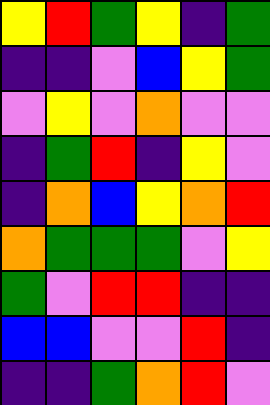[["yellow", "red", "green", "yellow", "indigo", "green"], ["indigo", "indigo", "violet", "blue", "yellow", "green"], ["violet", "yellow", "violet", "orange", "violet", "violet"], ["indigo", "green", "red", "indigo", "yellow", "violet"], ["indigo", "orange", "blue", "yellow", "orange", "red"], ["orange", "green", "green", "green", "violet", "yellow"], ["green", "violet", "red", "red", "indigo", "indigo"], ["blue", "blue", "violet", "violet", "red", "indigo"], ["indigo", "indigo", "green", "orange", "red", "violet"]]